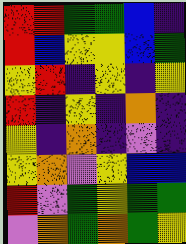[["red", "red", "green", "green", "blue", "indigo"], ["red", "blue", "yellow", "yellow", "blue", "green"], ["yellow", "red", "indigo", "yellow", "indigo", "yellow"], ["red", "indigo", "yellow", "indigo", "orange", "indigo"], ["yellow", "indigo", "orange", "indigo", "violet", "indigo"], ["yellow", "orange", "violet", "yellow", "blue", "blue"], ["red", "violet", "green", "yellow", "green", "green"], ["violet", "orange", "green", "orange", "green", "yellow"]]